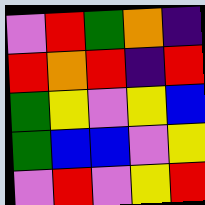[["violet", "red", "green", "orange", "indigo"], ["red", "orange", "red", "indigo", "red"], ["green", "yellow", "violet", "yellow", "blue"], ["green", "blue", "blue", "violet", "yellow"], ["violet", "red", "violet", "yellow", "red"]]